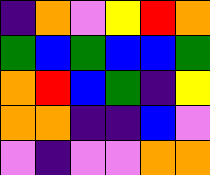[["indigo", "orange", "violet", "yellow", "red", "orange"], ["green", "blue", "green", "blue", "blue", "green"], ["orange", "red", "blue", "green", "indigo", "yellow"], ["orange", "orange", "indigo", "indigo", "blue", "violet"], ["violet", "indigo", "violet", "violet", "orange", "orange"]]